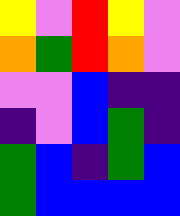[["yellow", "violet", "red", "yellow", "violet"], ["orange", "green", "red", "orange", "violet"], ["violet", "violet", "blue", "indigo", "indigo"], ["indigo", "violet", "blue", "green", "indigo"], ["green", "blue", "indigo", "green", "blue"], ["green", "blue", "blue", "blue", "blue"]]